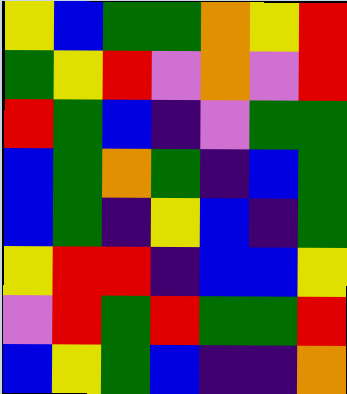[["yellow", "blue", "green", "green", "orange", "yellow", "red"], ["green", "yellow", "red", "violet", "orange", "violet", "red"], ["red", "green", "blue", "indigo", "violet", "green", "green"], ["blue", "green", "orange", "green", "indigo", "blue", "green"], ["blue", "green", "indigo", "yellow", "blue", "indigo", "green"], ["yellow", "red", "red", "indigo", "blue", "blue", "yellow"], ["violet", "red", "green", "red", "green", "green", "red"], ["blue", "yellow", "green", "blue", "indigo", "indigo", "orange"]]